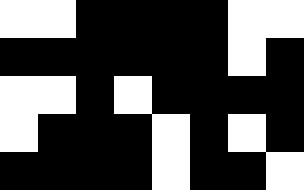[["white", "white", "black", "black", "black", "black", "white", "white"], ["black", "black", "black", "black", "black", "black", "white", "black"], ["white", "white", "black", "white", "black", "black", "black", "black"], ["white", "black", "black", "black", "white", "black", "white", "black"], ["black", "black", "black", "black", "white", "black", "black", "white"]]